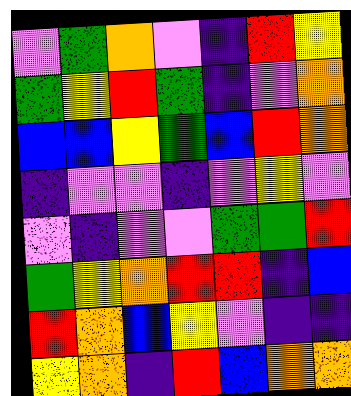[["violet", "green", "orange", "violet", "indigo", "red", "yellow"], ["green", "yellow", "red", "green", "indigo", "violet", "orange"], ["blue", "blue", "yellow", "green", "blue", "red", "orange"], ["indigo", "violet", "violet", "indigo", "violet", "yellow", "violet"], ["violet", "indigo", "violet", "violet", "green", "green", "red"], ["green", "yellow", "orange", "red", "red", "indigo", "blue"], ["red", "orange", "blue", "yellow", "violet", "indigo", "indigo"], ["yellow", "orange", "indigo", "red", "blue", "orange", "orange"]]